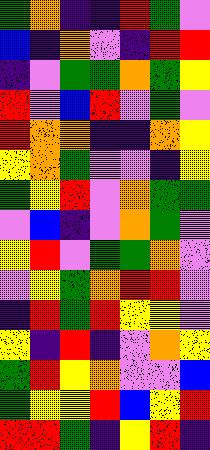[["green", "orange", "indigo", "indigo", "red", "green", "violet"], ["blue", "indigo", "orange", "violet", "indigo", "red", "red"], ["indigo", "violet", "green", "green", "orange", "green", "yellow"], ["red", "violet", "blue", "red", "violet", "green", "violet"], ["red", "orange", "orange", "indigo", "indigo", "orange", "yellow"], ["yellow", "orange", "green", "violet", "violet", "indigo", "yellow"], ["green", "yellow", "red", "violet", "orange", "green", "green"], ["violet", "blue", "indigo", "violet", "orange", "green", "violet"], ["yellow", "red", "violet", "green", "green", "orange", "violet"], ["violet", "yellow", "green", "orange", "red", "red", "violet"], ["indigo", "red", "green", "red", "yellow", "yellow", "violet"], ["yellow", "indigo", "red", "indigo", "violet", "orange", "yellow"], ["green", "red", "yellow", "orange", "violet", "violet", "blue"], ["green", "yellow", "yellow", "red", "blue", "yellow", "red"], ["red", "red", "green", "indigo", "yellow", "red", "indigo"]]